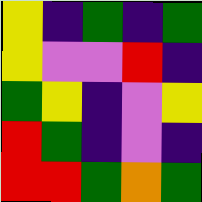[["yellow", "indigo", "green", "indigo", "green"], ["yellow", "violet", "violet", "red", "indigo"], ["green", "yellow", "indigo", "violet", "yellow"], ["red", "green", "indigo", "violet", "indigo"], ["red", "red", "green", "orange", "green"]]